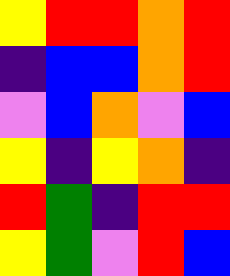[["yellow", "red", "red", "orange", "red"], ["indigo", "blue", "blue", "orange", "red"], ["violet", "blue", "orange", "violet", "blue"], ["yellow", "indigo", "yellow", "orange", "indigo"], ["red", "green", "indigo", "red", "red"], ["yellow", "green", "violet", "red", "blue"]]